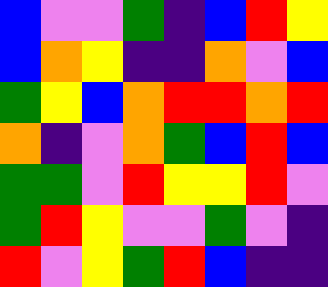[["blue", "violet", "violet", "green", "indigo", "blue", "red", "yellow"], ["blue", "orange", "yellow", "indigo", "indigo", "orange", "violet", "blue"], ["green", "yellow", "blue", "orange", "red", "red", "orange", "red"], ["orange", "indigo", "violet", "orange", "green", "blue", "red", "blue"], ["green", "green", "violet", "red", "yellow", "yellow", "red", "violet"], ["green", "red", "yellow", "violet", "violet", "green", "violet", "indigo"], ["red", "violet", "yellow", "green", "red", "blue", "indigo", "indigo"]]